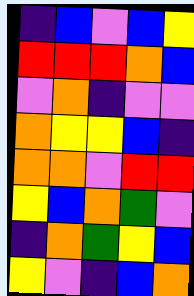[["indigo", "blue", "violet", "blue", "yellow"], ["red", "red", "red", "orange", "blue"], ["violet", "orange", "indigo", "violet", "violet"], ["orange", "yellow", "yellow", "blue", "indigo"], ["orange", "orange", "violet", "red", "red"], ["yellow", "blue", "orange", "green", "violet"], ["indigo", "orange", "green", "yellow", "blue"], ["yellow", "violet", "indigo", "blue", "orange"]]